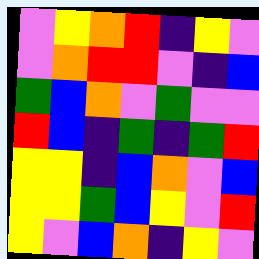[["violet", "yellow", "orange", "red", "indigo", "yellow", "violet"], ["violet", "orange", "red", "red", "violet", "indigo", "blue"], ["green", "blue", "orange", "violet", "green", "violet", "violet"], ["red", "blue", "indigo", "green", "indigo", "green", "red"], ["yellow", "yellow", "indigo", "blue", "orange", "violet", "blue"], ["yellow", "yellow", "green", "blue", "yellow", "violet", "red"], ["yellow", "violet", "blue", "orange", "indigo", "yellow", "violet"]]